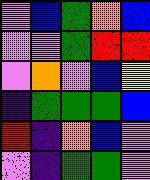[["violet", "blue", "green", "orange", "blue"], ["violet", "violet", "green", "red", "red"], ["violet", "orange", "violet", "blue", "yellow"], ["indigo", "green", "green", "green", "blue"], ["red", "indigo", "orange", "blue", "violet"], ["violet", "indigo", "green", "green", "violet"]]